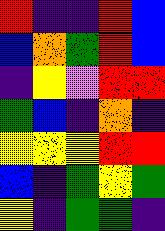[["red", "indigo", "indigo", "red", "blue"], ["blue", "orange", "green", "red", "blue"], ["indigo", "yellow", "violet", "red", "red"], ["green", "blue", "indigo", "orange", "indigo"], ["yellow", "yellow", "yellow", "red", "red"], ["blue", "indigo", "green", "yellow", "green"], ["yellow", "indigo", "green", "green", "indigo"]]